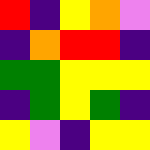[["red", "indigo", "yellow", "orange", "violet"], ["indigo", "orange", "red", "red", "indigo"], ["green", "green", "yellow", "yellow", "yellow"], ["indigo", "green", "yellow", "green", "indigo"], ["yellow", "violet", "indigo", "yellow", "yellow"]]